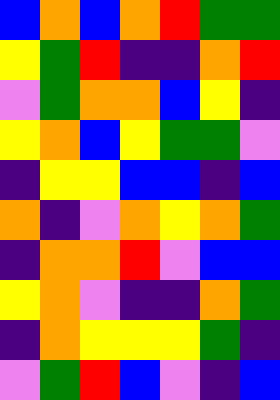[["blue", "orange", "blue", "orange", "red", "green", "green"], ["yellow", "green", "red", "indigo", "indigo", "orange", "red"], ["violet", "green", "orange", "orange", "blue", "yellow", "indigo"], ["yellow", "orange", "blue", "yellow", "green", "green", "violet"], ["indigo", "yellow", "yellow", "blue", "blue", "indigo", "blue"], ["orange", "indigo", "violet", "orange", "yellow", "orange", "green"], ["indigo", "orange", "orange", "red", "violet", "blue", "blue"], ["yellow", "orange", "violet", "indigo", "indigo", "orange", "green"], ["indigo", "orange", "yellow", "yellow", "yellow", "green", "indigo"], ["violet", "green", "red", "blue", "violet", "indigo", "blue"]]